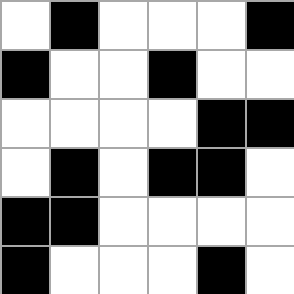[["white", "black", "white", "white", "white", "black"], ["black", "white", "white", "black", "white", "white"], ["white", "white", "white", "white", "black", "black"], ["white", "black", "white", "black", "black", "white"], ["black", "black", "white", "white", "white", "white"], ["black", "white", "white", "white", "black", "white"]]